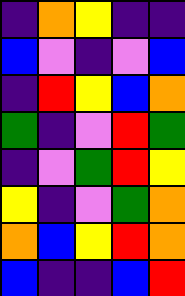[["indigo", "orange", "yellow", "indigo", "indigo"], ["blue", "violet", "indigo", "violet", "blue"], ["indigo", "red", "yellow", "blue", "orange"], ["green", "indigo", "violet", "red", "green"], ["indigo", "violet", "green", "red", "yellow"], ["yellow", "indigo", "violet", "green", "orange"], ["orange", "blue", "yellow", "red", "orange"], ["blue", "indigo", "indigo", "blue", "red"]]